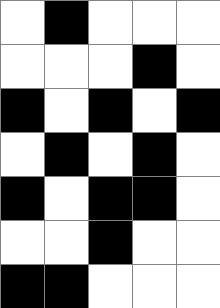[["white", "black", "white", "white", "white"], ["white", "white", "white", "black", "white"], ["black", "white", "black", "white", "black"], ["white", "black", "white", "black", "white"], ["black", "white", "black", "black", "white"], ["white", "white", "black", "white", "white"], ["black", "black", "white", "white", "white"]]